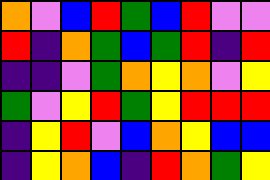[["orange", "violet", "blue", "red", "green", "blue", "red", "violet", "violet"], ["red", "indigo", "orange", "green", "blue", "green", "red", "indigo", "red"], ["indigo", "indigo", "violet", "green", "orange", "yellow", "orange", "violet", "yellow"], ["green", "violet", "yellow", "red", "green", "yellow", "red", "red", "red"], ["indigo", "yellow", "red", "violet", "blue", "orange", "yellow", "blue", "blue"], ["indigo", "yellow", "orange", "blue", "indigo", "red", "orange", "green", "yellow"]]